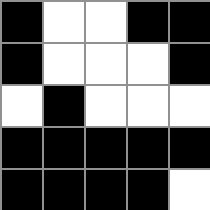[["black", "white", "white", "black", "black"], ["black", "white", "white", "white", "black"], ["white", "black", "white", "white", "white"], ["black", "black", "black", "black", "black"], ["black", "black", "black", "black", "white"]]